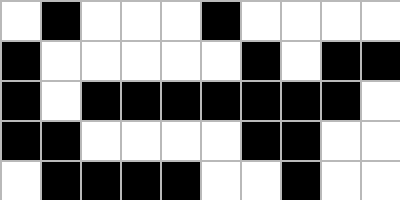[["white", "black", "white", "white", "white", "black", "white", "white", "white", "white"], ["black", "white", "white", "white", "white", "white", "black", "white", "black", "black"], ["black", "white", "black", "black", "black", "black", "black", "black", "black", "white"], ["black", "black", "white", "white", "white", "white", "black", "black", "white", "white"], ["white", "black", "black", "black", "black", "white", "white", "black", "white", "white"]]